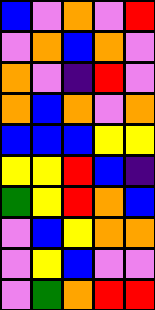[["blue", "violet", "orange", "violet", "red"], ["violet", "orange", "blue", "orange", "violet"], ["orange", "violet", "indigo", "red", "violet"], ["orange", "blue", "orange", "violet", "orange"], ["blue", "blue", "blue", "yellow", "yellow"], ["yellow", "yellow", "red", "blue", "indigo"], ["green", "yellow", "red", "orange", "blue"], ["violet", "blue", "yellow", "orange", "orange"], ["violet", "yellow", "blue", "violet", "violet"], ["violet", "green", "orange", "red", "red"]]